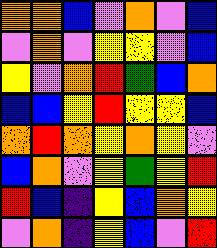[["orange", "orange", "blue", "violet", "orange", "violet", "blue"], ["violet", "orange", "violet", "yellow", "yellow", "violet", "blue"], ["yellow", "violet", "orange", "red", "green", "blue", "orange"], ["blue", "blue", "yellow", "red", "yellow", "yellow", "blue"], ["orange", "red", "orange", "yellow", "orange", "yellow", "violet"], ["blue", "orange", "violet", "yellow", "green", "yellow", "red"], ["red", "blue", "indigo", "yellow", "blue", "orange", "yellow"], ["violet", "orange", "indigo", "yellow", "blue", "violet", "red"]]